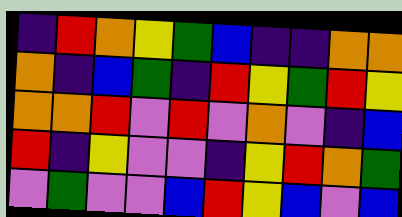[["indigo", "red", "orange", "yellow", "green", "blue", "indigo", "indigo", "orange", "orange"], ["orange", "indigo", "blue", "green", "indigo", "red", "yellow", "green", "red", "yellow"], ["orange", "orange", "red", "violet", "red", "violet", "orange", "violet", "indigo", "blue"], ["red", "indigo", "yellow", "violet", "violet", "indigo", "yellow", "red", "orange", "green"], ["violet", "green", "violet", "violet", "blue", "red", "yellow", "blue", "violet", "blue"]]